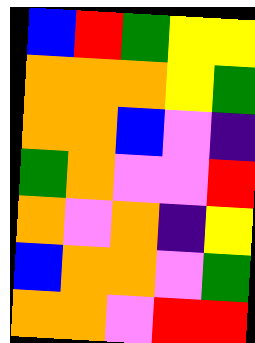[["blue", "red", "green", "yellow", "yellow"], ["orange", "orange", "orange", "yellow", "green"], ["orange", "orange", "blue", "violet", "indigo"], ["green", "orange", "violet", "violet", "red"], ["orange", "violet", "orange", "indigo", "yellow"], ["blue", "orange", "orange", "violet", "green"], ["orange", "orange", "violet", "red", "red"]]